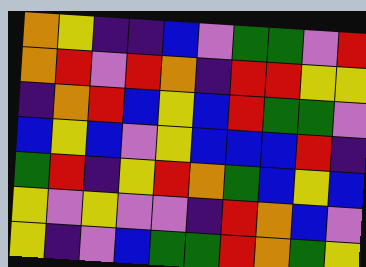[["orange", "yellow", "indigo", "indigo", "blue", "violet", "green", "green", "violet", "red"], ["orange", "red", "violet", "red", "orange", "indigo", "red", "red", "yellow", "yellow"], ["indigo", "orange", "red", "blue", "yellow", "blue", "red", "green", "green", "violet"], ["blue", "yellow", "blue", "violet", "yellow", "blue", "blue", "blue", "red", "indigo"], ["green", "red", "indigo", "yellow", "red", "orange", "green", "blue", "yellow", "blue"], ["yellow", "violet", "yellow", "violet", "violet", "indigo", "red", "orange", "blue", "violet"], ["yellow", "indigo", "violet", "blue", "green", "green", "red", "orange", "green", "yellow"]]